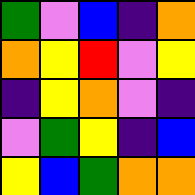[["green", "violet", "blue", "indigo", "orange"], ["orange", "yellow", "red", "violet", "yellow"], ["indigo", "yellow", "orange", "violet", "indigo"], ["violet", "green", "yellow", "indigo", "blue"], ["yellow", "blue", "green", "orange", "orange"]]